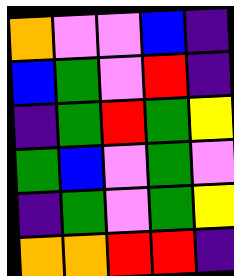[["orange", "violet", "violet", "blue", "indigo"], ["blue", "green", "violet", "red", "indigo"], ["indigo", "green", "red", "green", "yellow"], ["green", "blue", "violet", "green", "violet"], ["indigo", "green", "violet", "green", "yellow"], ["orange", "orange", "red", "red", "indigo"]]